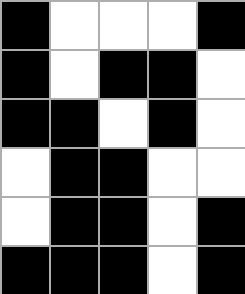[["black", "white", "white", "white", "black"], ["black", "white", "black", "black", "white"], ["black", "black", "white", "black", "white"], ["white", "black", "black", "white", "white"], ["white", "black", "black", "white", "black"], ["black", "black", "black", "white", "black"]]